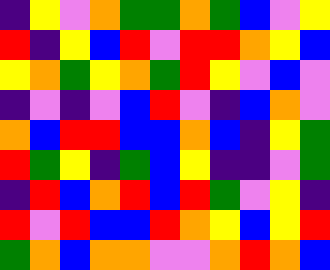[["indigo", "yellow", "violet", "orange", "green", "green", "orange", "green", "blue", "violet", "yellow"], ["red", "indigo", "yellow", "blue", "red", "violet", "red", "red", "orange", "yellow", "blue"], ["yellow", "orange", "green", "yellow", "orange", "green", "red", "yellow", "violet", "blue", "violet"], ["indigo", "violet", "indigo", "violet", "blue", "red", "violet", "indigo", "blue", "orange", "violet"], ["orange", "blue", "red", "red", "blue", "blue", "orange", "blue", "indigo", "yellow", "green"], ["red", "green", "yellow", "indigo", "green", "blue", "yellow", "indigo", "indigo", "violet", "green"], ["indigo", "red", "blue", "orange", "red", "blue", "red", "green", "violet", "yellow", "indigo"], ["red", "violet", "red", "blue", "blue", "red", "orange", "yellow", "blue", "yellow", "red"], ["green", "orange", "blue", "orange", "orange", "violet", "violet", "orange", "red", "orange", "blue"]]